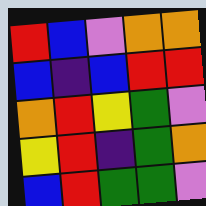[["red", "blue", "violet", "orange", "orange"], ["blue", "indigo", "blue", "red", "red"], ["orange", "red", "yellow", "green", "violet"], ["yellow", "red", "indigo", "green", "orange"], ["blue", "red", "green", "green", "violet"]]